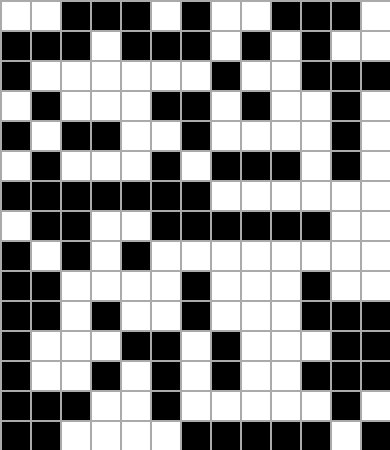[["white", "white", "black", "black", "black", "white", "black", "white", "white", "black", "black", "black", "white"], ["black", "black", "black", "white", "black", "black", "black", "white", "black", "white", "black", "white", "white"], ["black", "white", "white", "white", "white", "white", "white", "black", "white", "white", "black", "black", "black"], ["white", "black", "white", "white", "white", "black", "black", "white", "black", "white", "white", "black", "white"], ["black", "white", "black", "black", "white", "white", "black", "white", "white", "white", "white", "black", "white"], ["white", "black", "white", "white", "white", "black", "white", "black", "black", "black", "white", "black", "white"], ["black", "black", "black", "black", "black", "black", "black", "white", "white", "white", "white", "white", "white"], ["white", "black", "black", "white", "white", "black", "black", "black", "black", "black", "black", "white", "white"], ["black", "white", "black", "white", "black", "white", "white", "white", "white", "white", "white", "white", "white"], ["black", "black", "white", "white", "white", "white", "black", "white", "white", "white", "black", "white", "white"], ["black", "black", "white", "black", "white", "white", "black", "white", "white", "white", "black", "black", "black"], ["black", "white", "white", "white", "black", "black", "white", "black", "white", "white", "white", "black", "black"], ["black", "white", "white", "black", "white", "black", "white", "black", "white", "white", "black", "black", "black"], ["black", "black", "black", "white", "white", "black", "white", "white", "white", "white", "white", "black", "white"], ["black", "black", "white", "white", "white", "white", "black", "black", "black", "black", "black", "white", "black"]]